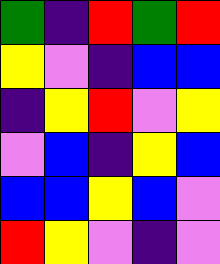[["green", "indigo", "red", "green", "red"], ["yellow", "violet", "indigo", "blue", "blue"], ["indigo", "yellow", "red", "violet", "yellow"], ["violet", "blue", "indigo", "yellow", "blue"], ["blue", "blue", "yellow", "blue", "violet"], ["red", "yellow", "violet", "indigo", "violet"]]